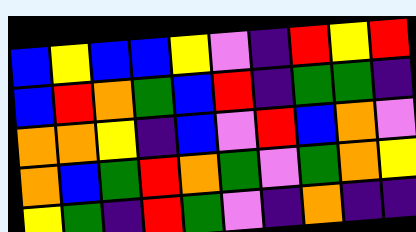[["blue", "yellow", "blue", "blue", "yellow", "violet", "indigo", "red", "yellow", "red"], ["blue", "red", "orange", "green", "blue", "red", "indigo", "green", "green", "indigo"], ["orange", "orange", "yellow", "indigo", "blue", "violet", "red", "blue", "orange", "violet"], ["orange", "blue", "green", "red", "orange", "green", "violet", "green", "orange", "yellow"], ["yellow", "green", "indigo", "red", "green", "violet", "indigo", "orange", "indigo", "indigo"]]